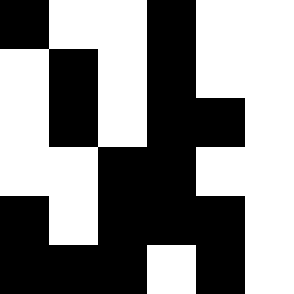[["black", "white", "white", "black", "white", "white"], ["white", "black", "white", "black", "white", "white"], ["white", "black", "white", "black", "black", "white"], ["white", "white", "black", "black", "white", "white"], ["black", "white", "black", "black", "black", "white"], ["black", "black", "black", "white", "black", "white"]]